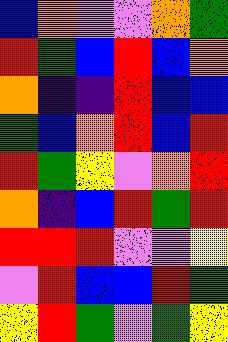[["blue", "orange", "violet", "violet", "orange", "green"], ["red", "green", "blue", "red", "blue", "orange"], ["orange", "indigo", "indigo", "red", "blue", "blue"], ["green", "blue", "orange", "red", "blue", "red"], ["red", "green", "yellow", "violet", "orange", "red"], ["orange", "indigo", "blue", "red", "green", "red"], ["red", "red", "red", "violet", "violet", "yellow"], ["violet", "red", "blue", "blue", "red", "green"], ["yellow", "red", "green", "violet", "green", "yellow"]]